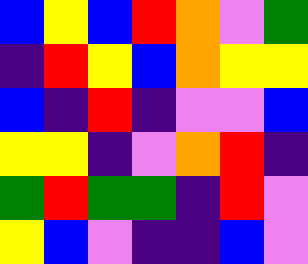[["blue", "yellow", "blue", "red", "orange", "violet", "green"], ["indigo", "red", "yellow", "blue", "orange", "yellow", "yellow"], ["blue", "indigo", "red", "indigo", "violet", "violet", "blue"], ["yellow", "yellow", "indigo", "violet", "orange", "red", "indigo"], ["green", "red", "green", "green", "indigo", "red", "violet"], ["yellow", "blue", "violet", "indigo", "indigo", "blue", "violet"]]